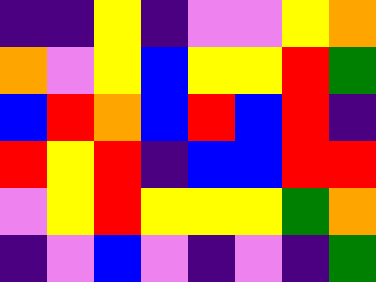[["indigo", "indigo", "yellow", "indigo", "violet", "violet", "yellow", "orange"], ["orange", "violet", "yellow", "blue", "yellow", "yellow", "red", "green"], ["blue", "red", "orange", "blue", "red", "blue", "red", "indigo"], ["red", "yellow", "red", "indigo", "blue", "blue", "red", "red"], ["violet", "yellow", "red", "yellow", "yellow", "yellow", "green", "orange"], ["indigo", "violet", "blue", "violet", "indigo", "violet", "indigo", "green"]]